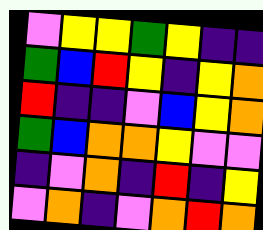[["violet", "yellow", "yellow", "green", "yellow", "indigo", "indigo"], ["green", "blue", "red", "yellow", "indigo", "yellow", "orange"], ["red", "indigo", "indigo", "violet", "blue", "yellow", "orange"], ["green", "blue", "orange", "orange", "yellow", "violet", "violet"], ["indigo", "violet", "orange", "indigo", "red", "indigo", "yellow"], ["violet", "orange", "indigo", "violet", "orange", "red", "orange"]]